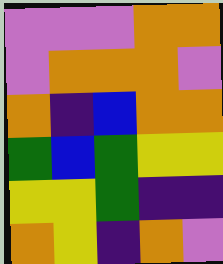[["violet", "violet", "violet", "orange", "orange"], ["violet", "orange", "orange", "orange", "violet"], ["orange", "indigo", "blue", "orange", "orange"], ["green", "blue", "green", "yellow", "yellow"], ["yellow", "yellow", "green", "indigo", "indigo"], ["orange", "yellow", "indigo", "orange", "violet"]]